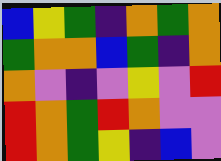[["blue", "yellow", "green", "indigo", "orange", "green", "orange"], ["green", "orange", "orange", "blue", "green", "indigo", "orange"], ["orange", "violet", "indigo", "violet", "yellow", "violet", "red"], ["red", "orange", "green", "red", "orange", "violet", "violet"], ["red", "orange", "green", "yellow", "indigo", "blue", "violet"]]